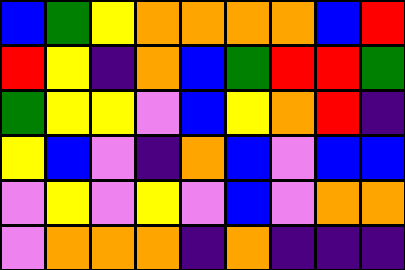[["blue", "green", "yellow", "orange", "orange", "orange", "orange", "blue", "red"], ["red", "yellow", "indigo", "orange", "blue", "green", "red", "red", "green"], ["green", "yellow", "yellow", "violet", "blue", "yellow", "orange", "red", "indigo"], ["yellow", "blue", "violet", "indigo", "orange", "blue", "violet", "blue", "blue"], ["violet", "yellow", "violet", "yellow", "violet", "blue", "violet", "orange", "orange"], ["violet", "orange", "orange", "orange", "indigo", "orange", "indigo", "indigo", "indigo"]]